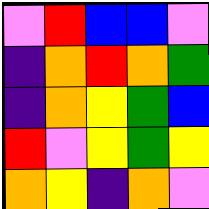[["violet", "red", "blue", "blue", "violet"], ["indigo", "orange", "red", "orange", "green"], ["indigo", "orange", "yellow", "green", "blue"], ["red", "violet", "yellow", "green", "yellow"], ["orange", "yellow", "indigo", "orange", "violet"]]